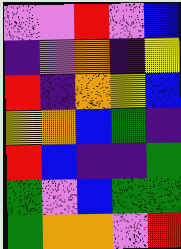[["violet", "violet", "red", "violet", "blue"], ["indigo", "violet", "orange", "indigo", "yellow"], ["red", "indigo", "orange", "yellow", "blue"], ["yellow", "orange", "blue", "green", "indigo"], ["red", "blue", "indigo", "indigo", "green"], ["green", "violet", "blue", "green", "green"], ["green", "orange", "orange", "violet", "red"]]